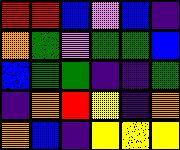[["red", "red", "blue", "violet", "blue", "indigo"], ["orange", "green", "violet", "green", "green", "blue"], ["blue", "green", "green", "indigo", "indigo", "green"], ["indigo", "orange", "red", "yellow", "indigo", "orange"], ["orange", "blue", "indigo", "yellow", "yellow", "yellow"]]